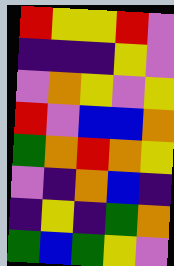[["red", "yellow", "yellow", "red", "violet"], ["indigo", "indigo", "indigo", "yellow", "violet"], ["violet", "orange", "yellow", "violet", "yellow"], ["red", "violet", "blue", "blue", "orange"], ["green", "orange", "red", "orange", "yellow"], ["violet", "indigo", "orange", "blue", "indigo"], ["indigo", "yellow", "indigo", "green", "orange"], ["green", "blue", "green", "yellow", "violet"]]